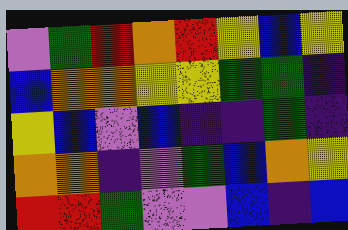[["violet", "green", "red", "orange", "red", "yellow", "blue", "yellow"], ["blue", "orange", "orange", "yellow", "yellow", "green", "green", "indigo"], ["yellow", "blue", "violet", "blue", "indigo", "indigo", "green", "indigo"], ["orange", "orange", "indigo", "violet", "green", "blue", "orange", "yellow"], ["red", "red", "green", "violet", "violet", "blue", "indigo", "blue"]]